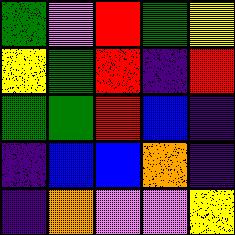[["green", "violet", "red", "green", "yellow"], ["yellow", "green", "red", "indigo", "red"], ["green", "green", "red", "blue", "indigo"], ["indigo", "blue", "blue", "orange", "indigo"], ["indigo", "orange", "violet", "violet", "yellow"]]